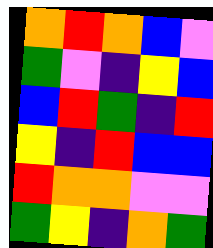[["orange", "red", "orange", "blue", "violet"], ["green", "violet", "indigo", "yellow", "blue"], ["blue", "red", "green", "indigo", "red"], ["yellow", "indigo", "red", "blue", "blue"], ["red", "orange", "orange", "violet", "violet"], ["green", "yellow", "indigo", "orange", "green"]]